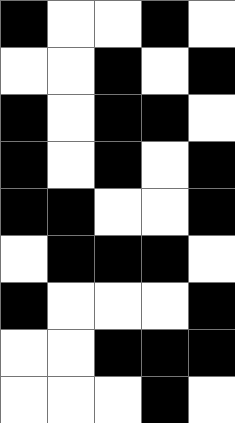[["black", "white", "white", "black", "white"], ["white", "white", "black", "white", "black"], ["black", "white", "black", "black", "white"], ["black", "white", "black", "white", "black"], ["black", "black", "white", "white", "black"], ["white", "black", "black", "black", "white"], ["black", "white", "white", "white", "black"], ["white", "white", "black", "black", "black"], ["white", "white", "white", "black", "white"]]